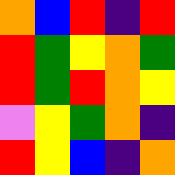[["orange", "blue", "red", "indigo", "red"], ["red", "green", "yellow", "orange", "green"], ["red", "green", "red", "orange", "yellow"], ["violet", "yellow", "green", "orange", "indigo"], ["red", "yellow", "blue", "indigo", "orange"]]